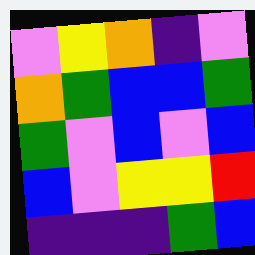[["violet", "yellow", "orange", "indigo", "violet"], ["orange", "green", "blue", "blue", "green"], ["green", "violet", "blue", "violet", "blue"], ["blue", "violet", "yellow", "yellow", "red"], ["indigo", "indigo", "indigo", "green", "blue"]]